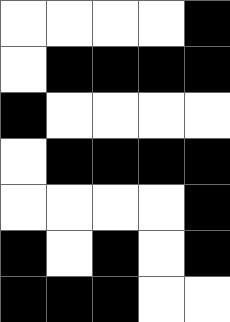[["white", "white", "white", "white", "black"], ["white", "black", "black", "black", "black"], ["black", "white", "white", "white", "white"], ["white", "black", "black", "black", "black"], ["white", "white", "white", "white", "black"], ["black", "white", "black", "white", "black"], ["black", "black", "black", "white", "white"]]